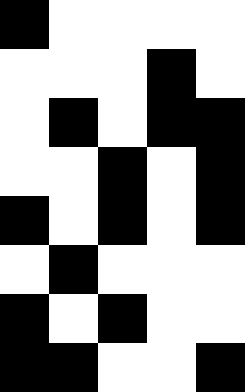[["black", "white", "white", "white", "white"], ["white", "white", "white", "black", "white"], ["white", "black", "white", "black", "black"], ["white", "white", "black", "white", "black"], ["black", "white", "black", "white", "black"], ["white", "black", "white", "white", "white"], ["black", "white", "black", "white", "white"], ["black", "black", "white", "white", "black"]]